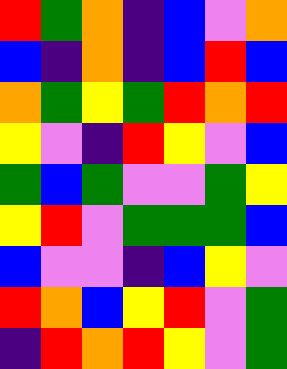[["red", "green", "orange", "indigo", "blue", "violet", "orange"], ["blue", "indigo", "orange", "indigo", "blue", "red", "blue"], ["orange", "green", "yellow", "green", "red", "orange", "red"], ["yellow", "violet", "indigo", "red", "yellow", "violet", "blue"], ["green", "blue", "green", "violet", "violet", "green", "yellow"], ["yellow", "red", "violet", "green", "green", "green", "blue"], ["blue", "violet", "violet", "indigo", "blue", "yellow", "violet"], ["red", "orange", "blue", "yellow", "red", "violet", "green"], ["indigo", "red", "orange", "red", "yellow", "violet", "green"]]